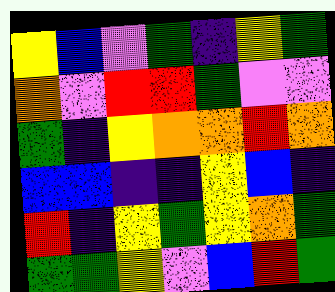[["yellow", "blue", "violet", "green", "indigo", "yellow", "green"], ["orange", "violet", "red", "red", "green", "violet", "violet"], ["green", "indigo", "yellow", "orange", "orange", "red", "orange"], ["blue", "blue", "indigo", "indigo", "yellow", "blue", "indigo"], ["red", "indigo", "yellow", "green", "yellow", "orange", "green"], ["green", "green", "yellow", "violet", "blue", "red", "green"]]